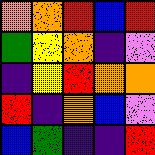[["orange", "orange", "red", "blue", "red"], ["green", "yellow", "orange", "indigo", "violet"], ["indigo", "yellow", "red", "orange", "orange"], ["red", "indigo", "orange", "blue", "violet"], ["blue", "green", "indigo", "indigo", "red"]]